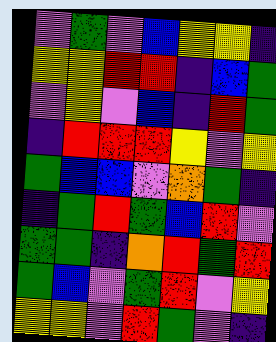[["violet", "green", "violet", "blue", "yellow", "yellow", "indigo"], ["yellow", "yellow", "red", "red", "indigo", "blue", "green"], ["violet", "yellow", "violet", "blue", "indigo", "red", "green"], ["indigo", "red", "red", "red", "yellow", "violet", "yellow"], ["green", "blue", "blue", "violet", "orange", "green", "indigo"], ["indigo", "green", "red", "green", "blue", "red", "violet"], ["green", "green", "indigo", "orange", "red", "green", "red"], ["green", "blue", "violet", "green", "red", "violet", "yellow"], ["yellow", "yellow", "violet", "red", "green", "violet", "indigo"]]